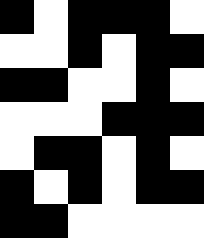[["black", "white", "black", "black", "black", "white"], ["white", "white", "black", "white", "black", "black"], ["black", "black", "white", "white", "black", "white"], ["white", "white", "white", "black", "black", "black"], ["white", "black", "black", "white", "black", "white"], ["black", "white", "black", "white", "black", "black"], ["black", "black", "white", "white", "white", "white"]]